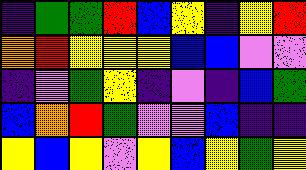[["indigo", "green", "green", "red", "blue", "yellow", "indigo", "yellow", "red"], ["orange", "red", "yellow", "yellow", "yellow", "blue", "blue", "violet", "violet"], ["indigo", "violet", "green", "yellow", "indigo", "violet", "indigo", "blue", "green"], ["blue", "orange", "red", "green", "violet", "violet", "blue", "indigo", "indigo"], ["yellow", "blue", "yellow", "violet", "yellow", "blue", "yellow", "green", "yellow"]]